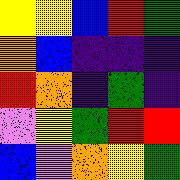[["yellow", "yellow", "blue", "red", "green"], ["orange", "blue", "indigo", "indigo", "indigo"], ["red", "orange", "indigo", "green", "indigo"], ["violet", "yellow", "green", "red", "red"], ["blue", "violet", "orange", "yellow", "green"]]